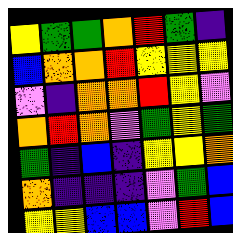[["yellow", "green", "green", "orange", "red", "green", "indigo"], ["blue", "orange", "orange", "red", "yellow", "yellow", "yellow"], ["violet", "indigo", "orange", "orange", "red", "yellow", "violet"], ["orange", "red", "orange", "violet", "green", "yellow", "green"], ["green", "indigo", "blue", "indigo", "yellow", "yellow", "orange"], ["orange", "indigo", "indigo", "indigo", "violet", "green", "blue"], ["yellow", "yellow", "blue", "blue", "violet", "red", "blue"]]